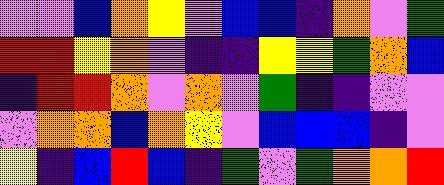[["violet", "violet", "blue", "orange", "yellow", "violet", "blue", "blue", "indigo", "orange", "violet", "green"], ["red", "red", "yellow", "orange", "violet", "indigo", "indigo", "yellow", "yellow", "green", "orange", "blue"], ["indigo", "red", "red", "orange", "violet", "orange", "violet", "green", "indigo", "indigo", "violet", "violet"], ["violet", "orange", "orange", "blue", "orange", "yellow", "violet", "blue", "blue", "blue", "indigo", "violet"], ["yellow", "indigo", "blue", "red", "blue", "indigo", "green", "violet", "green", "orange", "orange", "red"]]